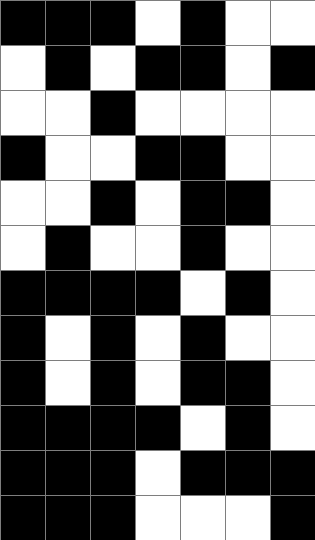[["black", "black", "black", "white", "black", "white", "white"], ["white", "black", "white", "black", "black", "white", "black"], ["white", "white", "black", "white", "white", "white", "white"], ["black", "white", "white", "black", "black", "white", "white"], ["white", "white", "black", "white", "black", "black", "white"], ["white", "black", "white", "white", "black", "white", "white"], ["black", "black", "black", "black", "white", "black", "white"], ["black", "white", "black", "white", "black", "white", "white"], ["black", "white", "black", "white", "black", "black", "white"], ["black", "black", "black", "black", "white", "black", "white"], ["black", "black", "black", "white", "black", "black", "black"], ["black", "black", "black", "white", "white", "white", "black"]]